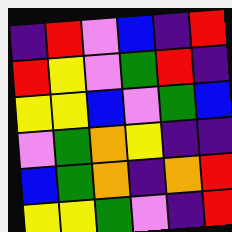[["indigo", "red", "violet", "blue", "indigo", "red"], ["red", "yellow", "violet", "green", "red", "indigo"], ["yellow", "yellow", "blue", "violet", "green", "blue"], ["violet", "green", "orange", "yellow", "indigo", "indigo"], ["blue", "green", "orange", "indigo", "orange", "red"], ["yellow", "yellow", "green", "violet", "indigo", "red"]]